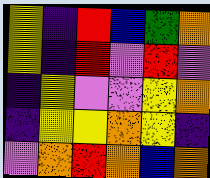[["yellow", "indigo", "red", "blue", "green", "orange"], ["yellow", "indigo", "red", "violet", "red", "violet"], ["indigo", "yellow", "violet", "violet", "yellow", "orange"], ["indigo", "yellow", "yellow", "orange", "yellow", "indigo"], ["violet", "orange", "red", "orange", "blue", "orange"]]